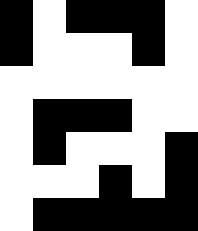[["black", "white", "black", "black", "black", "white"], ["black", "white", "white", "white", "black", "white"], ["white", "white", "white", "white", "white", "white"], ["white", "black", "black", "black", "white", "white"], ["white", "black", "white", "white", "white", "black"], ["white", "white", "white", "black", "white", "black"], ["white", "black", "black", "black", "black", "black"]]